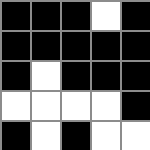[["black", "black", "black", "white", "black"], ["black", "black", "black", "black", "black"], ["black", "white", "black", "black", "black"], ["white", "white", "white", "white", "black"], ["black", "white", "black", "white", "white"]]